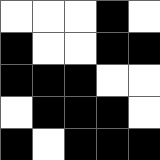[["white", "white", "white", "black", "white"], ["black", "white", "white", "black", "black"], ["black", "black", "black", "white", "white"], ["white", "black", "black", "black", "white"], ["black", "white", "black", "black", "black"]]